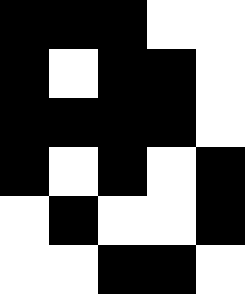[["black", "black", "black", "white", "white"], ["black", "white", "black", "black", "white"], ["black", "black", "black", "black", "white"], ["black", "white", "black", "white", "black"], ["white", "black", "white", "white", "black"], ["white", "white", "black", "black", "white"]]